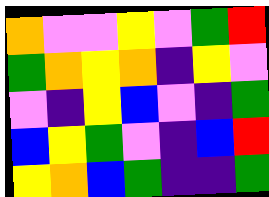[["orange", "violet", "violet", "yellow", "violet", "green", "red"], ["green", "orange", "yellow", "orange", "indigo", "yellow", "violet"], ["violet", "indigo", "yellow", "blue", "violet", "indigo", "green"], ["blue", "yellow", "green", "violet", "indigo", "blue", "red"], ["yellow", "orange", "blue", "green", "indigo", "indigo", "green"]]